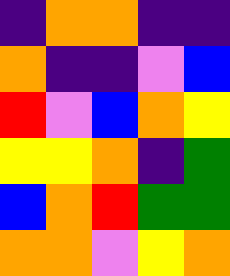[["indigo", "orange", "orange", "indigo", "indigo"], ["orange", "indigo", "indigo", "violet", "blue"], ["red", "violet", "blue", "orange", "yellow"], ["yellow", "yellow", "orange", "indigo", "green"], ["blue", "orange", "red", "green", "green"], ["orange", "orange", "violet", "yellow", "orange"]]